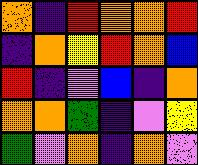[["orange", "indigo", "red", "orange", "orange", "red"], ["indigo", "orange", "yellow", "red", "orange", "blue"], ["red", "indigo", "violet", "blue", "indigo", "orange"], ["orange", "orange", "green", "indigo", "violet", "yellow"], ["green", "violet", "orange", "indigo", "orange", "violet"]]